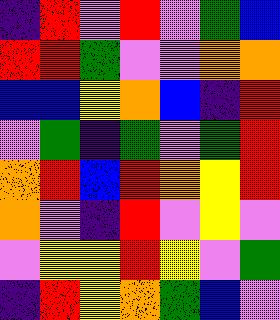[["indigo", "red", "violet", "red", "violet", "green", "blue"], ["red", "red", "green", "violet", "violet", "orange", "orange"], ["blue", "blue", "yellow", "orange", "blue", "indigo", "red"], ["violet", "green", "indigo", "green", "violet", "green", "red"], ["orange", "red", "blue", "red", "orange", "yellow", "red"], ["orange", "violet", "indigo", "red", "violet", "yellow", "violet"], ["violet", "yellow", "yellow", "red", "yellow", "violet", "green"], ["indigo", "red", "yellow", "orange", "green", "blue", "violet"]]